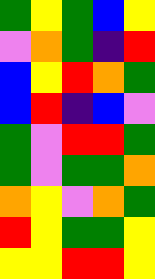[["green", "yellow", "green", "blue", "yellow"], ["violet", "orange", "green", "indigo", "red"], ["blue", "yellow", "red", "orange", "green"], ["blue", "red", "indigo", "blue", "violet"], ["green", "violet", "red", "red", "green"], ["green", "violet", "green", "green", "orange"], ["orange", "yellow", "violet", "orange", "green"], ["red", "yellow", "green", "green", "yellow"], ["yellow", "yellow", "red", "red", "yellow"]]